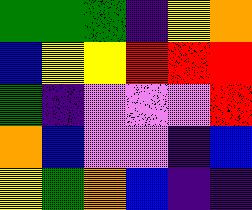[["green", "green", "green", "indigo", "yellow", "orange"], ["blue", "yellow", "yellow", "red", "red", "red"], ["green", "indigo", "violet", "violet", "violet", "red"], ["orange", "blue", "violet", "violet", "indigo", "blue"], ["yellow", "green", "orange", "blue", "indigo", "indigo"]]